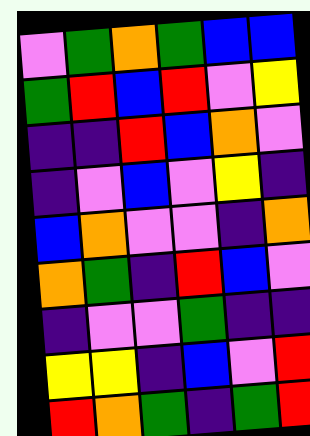[["violet", "green", "orange", "green", "blue", "blue"], ["green", "red", "blue", "red", "violet", "yellow"], ["indigo", "indigo", "red", "blue", "orange", "violet"], ["indigo", "violet", "blue", "violet", "yellow", "indigo"], ["blue", "orange", "violet", "violet", "indigo", "orange"], ["orange", "green", "indigo", "red", "blue", "violet"], ["indigo", "violet", "violet", "green", "indigo", "indigo"], ["yellow", "yellow", "indigo", "blue", "violet", "red"], ["red", "orange", "green", "indigo", "green", "red"]]